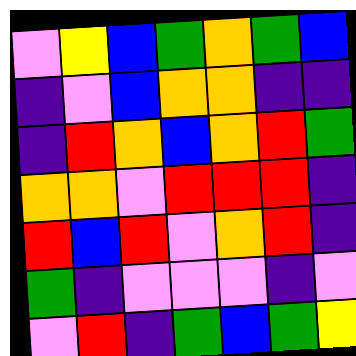[["violet", "yellow", "blue", "green", "orange", "green", "blue"], ["indigo", "violet", "blue", "orange", "orange", "indigo", "indigo"], ["indigo", "red", "orange", "blue", "orange", "red", "green"], ["orange", "orange", "violet", "red", "red", "red", "indigo"], ["red", "blue", "red", "violet", "orange", "red", "indigo"], ["green", "indigo", "violet", "violet", "violet", "indigo", "violet"], ["violet", "red", "indigo", "green", "blue", "green", "yellow"]]